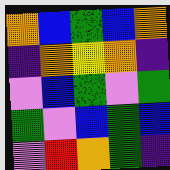[["orange", "blue", "green", "blue", "orange"], ["indigo", "orange", "yellow", "orange", "indigo"], ["violet", "blue", "green", "violet", "green"], ["green", "violet", "blue", "green", "blue"], ["violet", "red", "orange", "green", "indigo"]]